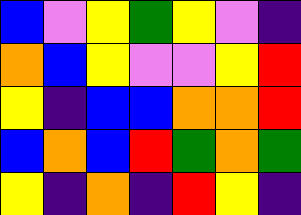[["blue", "violet", "yellow", "green", "yellow", "violet", "indigo"], ["orange", "blue", "yellow", "violet", "violet", "yellow", "red"], ["yellow", "indigo", "blue", "blue", "orange", "orange", "red"], ["blue", "orange", "blue", "red", "green", "orange", "green"], ["yellow", "indigo", "orange", "indigo", "red", "yellow", "indigo"]]